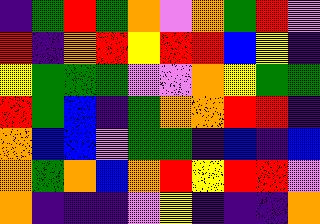[["indigo", "green", "red", "green", "orange", "violet", "orange", "green", "red", "violet"], ["red", "indigo", "orange", "red", "yellow", "red", "red", "blue", "yellow", "indigo"], ["yellow", "green", "green", "green", "violet", "violet", "orange", "yellow", "green", "green"], ["red", "green", "blue", "indigo", "green", "orange", "orange", "red", "red", "indigo"], ["orange", "blue", "blue", "violet", "green", "green", "indigo", "blue", "indigo", "blue"], ["orange", "green", "orange", "blue", "orange", "red", "yellow", "red", "red", "violet"], ["orange", "indigo", "indigo", "indigo", "violet", "yellow", "indigo", "indigo", "indigo", "orange"]]